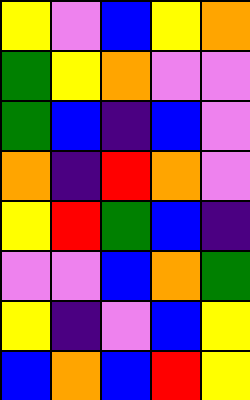[["yellow", "violet", "blue", "yellow", "orange"], ["green", "yellow", "orange", "violet", "violet"], ["green", "blue", "indigo", "blue", "violet"], ["orange", "indigo", "red", "orange", "violet"], ["yellow", "red", "green", "blue", "indigo"], ["violet", "violet", "blue", "orange", "green"], ["yellow", "indigo", "violet", "blue", "yellow"], ["blue", "orange", "blue", "red", "yellow"]]